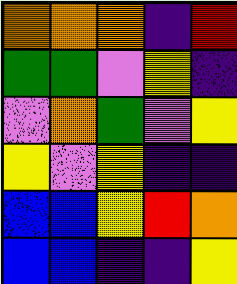[["orange", "orange", "orange", "indigo", "red"], ["green", "green", "violet", "yellow", "indigo"], ["violet", "orange", "green", "violet", "yellow"], ["yellow", "violet", "yellow", "indigo", "indigo"], ["blue", "blue", "yellow", "red", "orange"], ["blue", "blue", "indigo", "indigo", "yellow"]]